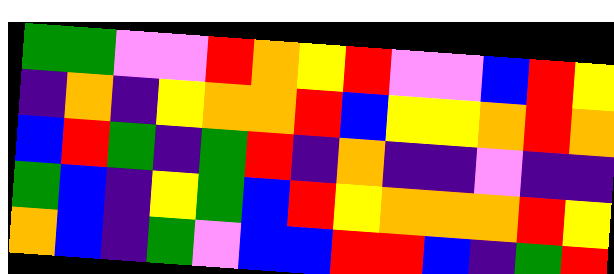[["green", "green", "violet", "violet", "red", "orange", "yellow", "red", "violet", "violet", "blue", "red", "yellow"], ["indigo", "orange", "indigo", "yellow", "orange", "orange", "red", "blue", "yellow", "yellow", "orange", "red", "orange"], ["blue", "red", "green", "indigo", "green", "red", "indigo", "orange", "indigo", "indigo", "violet", "indigo", "indigo"], ["green", "blue", "indigo", "yellow", "green", "blue", "red", "yellow", "orange", "orange", "orange", "red", "yellow"], ["orange", "blue", "indigo", "green", "violet", "blue", "blue", "red", "red", "blue", "indigo", "green", "red"]]